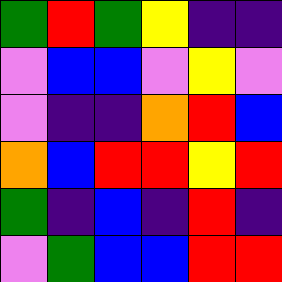[["green", "red", "green", "yellow", "indigo", "indigo"], ["violet", "blue", "blue", "violet", "yellow", "violet"], ["violet", "indigo", "indigo", "orange", "red", "blue"], ["orange", "blue", "red", "red", "yellow", "red"], ["green", "indigo", "blue", "indigo", "red", "indigo"], ["violet", "green", "blue", "blue", "red", "red"]]